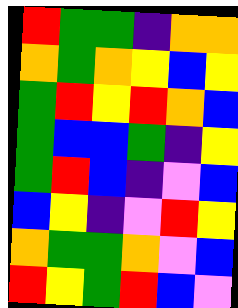[["red", "green", "green", "indigo", "orange", "orange"], ["orange", "green", "orange", "yellow", "blue", "yellow"], ["green", "red", "yellow", "red", "orange", "blue"], ["green", "blue", "blue", "green", "indigo", "yellow"], ["green", "red", "blue", "indigo", "violet", "blue"], ["blue", "yellow", "indigo", "violet", "red", "yellow"], ["orange", "green", "green", "orange", "violet", "blue"], ["red", "yellow", "green", "red", "blue", "violet"]]